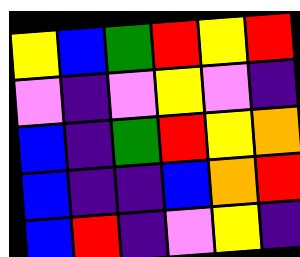[["yellow", "blue", "green", "red", "yellow", "red"], ["violet", "indigo", "violet", "yellow", "violet", "indigo"], ["blue", "indigo", "green", "red", "yellow", "orange"], ["blue", "indigo", "indigo", "blue", "orange", "red"], ["blue", "red", "indigo", "violet", "yellow", "indigo"]]